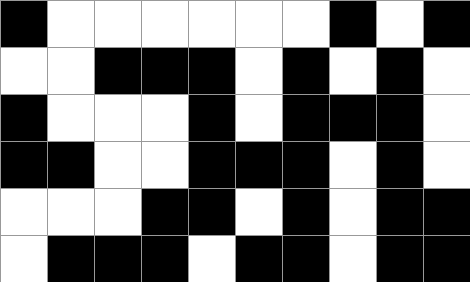[["black", "white", "white", "white", "white", "white", "white", "black", "white", "black"], ["white", "white", "black", "black", "black", "white", "black", "white", "black", "white"], ["black", "white", "white", "white", "black", "white", "black", "black", "black", "white"], ["black", "black", "white", "white", "black", "black", "black", "white", "black", "white"], ["white", "white", "white", "black", "black", "white", "black", "white", "black", "black"], ["white", "black", "black", "black", "white", "black", "black", "white", "black", "black"]]